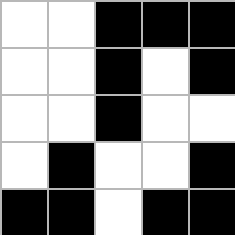[["white", "white", "black", "black", "black"], ["white", "white", "black", "white", "black"], ["white", "white", "black", "white", "white"], ["white", "black", "white", "white", "black"], ["black", "black", "white", "black", "black"]]